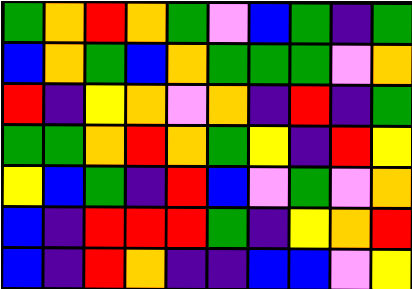[["green", "orange", "red", "orange", "green", "violet", "blue", "green", "indigo", "green"], ["blue", "orange", "green", "blue", "orange", "green", "green", "green", "violet", "orange"], ["red", "indigo", "yellow", "orange", "violet", "orange", "indigo", "red", "indigo", "green"], ["green", "green", "orange", "red", "orange", "green", "yellow", "indigo", "red", "yellow"], ["yellow", "blue", "green", "indigo", "red", "blue", "violet", "green", "violet", "orange"], ["blue", "indigo", "red", "red", "red", "green", "indigo", "yellow", "orange", "red"], ["blue", "indigo", "red", "orange", "indigo", "indigo", "blue", "blue", "violet", "yellow"]]